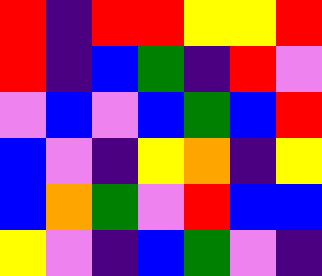[["red", "indigo", "red", "red", "yellow", "yellow", "red"], ["red", "indigo", "blue", "green", "indigo", "red", "violet"], ["violet", "blue", "violet", "blue", "green", "blue", "red"], ["blue", "violet", "indigo", "yellow", "orange", "indigo", "yellow"], ["blue", "orange", "green", "violet", "red", "blue", "blue"], ["yellow", "violet", "indigo", "blue", "green", "violet", "indigo"]]